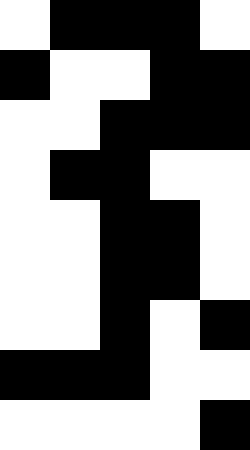[["white", "black", "black", "black", "white"], ["black", "white", "white", "black", "black"], ["white", "white", "black", "black", "black"], ["white", "black", "black", "white", "white"], ["white", "white", "black", "black", "white"], ["white", "white", "black", "black", "white"], ["white", "white", "black", "white", "black"], ["black", "black", "black", "white", "white"], ["white", "white", "white", "white", "black"]]